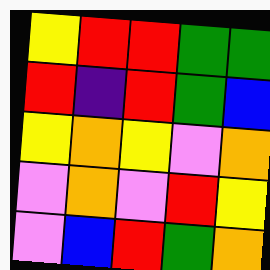[["yellow", "red", "red", "green", "green"], ["red", "indigo", "red", "green", "blue"], ["yellow", "orange", "yellow", "violet", "orange"], ["violet", "orange", "violet", "red", "yellow"], ["violet", "blue", "red", "green", "orange"]]